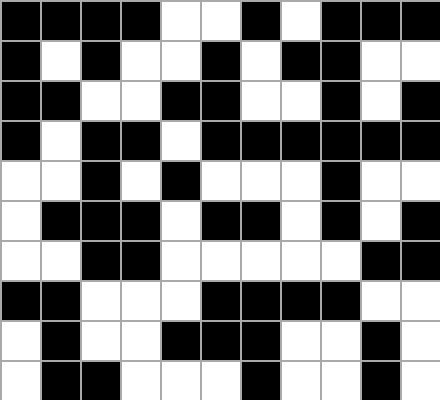[["black", "black", "black", "black", "white", "white", "black", "white", "black", "black", "black"], ["black", "white", "black", "white", "white", "black", "white", "black", "black", "white", "white"], ["black", "black", "white", "white", "black", "black", "white", "white", "black", "white", "black"], ["black", "white", "black", "black", "white", "black", "black", "black", "black", "black", "black"], ["white", "white", "black", "white", "black", "white", "white", "white", "black", "white", "white"], ["white", "black", "black", "black", "white", "black", "black", "white", "black", "white", "black"], ["white", "white", "black", "black", "white", "white", "white", "white", "white", "black", "black"], ["black", "black", "white", "white", "white", "black", "black", "black", "black", "white", "white"], ["white", "black", "white", "white", "black", "black", "black", "white", "white", "black", "white"], ["white", "black", "black", "white", "white", "white", "black", "white", "white", "black", "white"]]